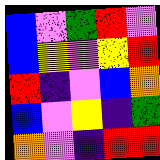[["blue", "violet", "green", "red", "violet"], ["blue", "yellow", "violet", "yellow", "red"], ["red", "indigo", "violet", "blue", "orange"], ["blue", "violet", "yellow", "indigo", "green"], ["orange", "violet", "indigo", "red", "red"]]